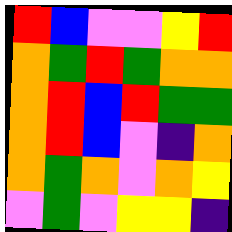[["red", "blue", "violet", "violet", "yellow", "red"], ["orange", "green", "red", "green", "orange", "orange"], ["orange", "red", "blue", "red", "green", "green"], ["orange", "red", "blue", "violet", "indigo", "orange"], ["orange", "green", "orange", "violet", "orange", "yellow"], ["violet", "green", "violet", "yellow", "yellow", "indigo"]]